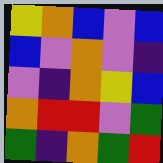[["yellow", "orange", "blue", "violet", "blue"], ["blue", "violet", "orange", "violet", "indigo"], ["violet", "indigo", "orange", "yellow", "blue"], ["orange", "red", "red", "violet", "green"], ["green", "indigo", "orange", "green", "red"]]